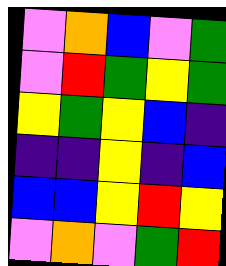[["violet", "orange", "blue", "violet", "green"], ["violet", "red", "green", "yellow", "green"], ["yellow", "green", "yellow", "blue", "indigo"], ["indigo", "indigo", "yellow", "indigo", "blue"], ["blue", "blue", "yellow", "red", "yellow"], ["violet", "orange", "violet", "green", "red"]]